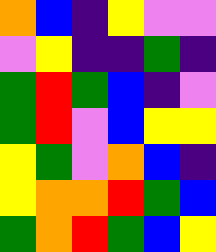[["orange", "blue", "indigo", "yellow", "violet", "violet"], ["violet", "yellow", "indigo", "indigo", "green", "indigo"], ["green", "red", "green", "blue", "indigo", "violet"], ["green", "red", "violet", "blue", "yellow", "yellow"], ["yellow", "green", "violet", "orange", "blue", "indigo"], ["yellow", "orange", "orange", "red", "green", "blue"], ["green", "orange", "red", "green", "blue", "yellow"]]